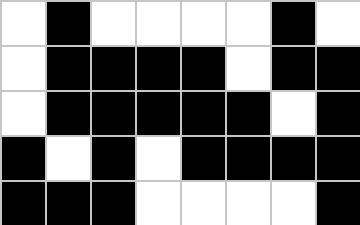[["white", "black", "white", "white", "white", "white", "black", "white"], ["white", "black", "black", "black", "black", "white", "black", "black"], ["white", "black", "black", "black", "black", "black", "white", "black"], ["black", "white", "black", "white", "black", "black", "black", "black"], ["black", "black", "black", "white", "white", "white", "white", "black"]]